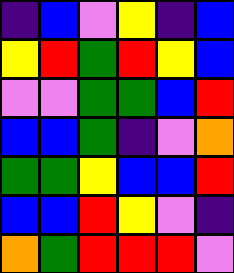[["indigo", "blue", "violet", "yellow", "indigo", "blue"], ["yellow", "red", "green", "red", "yellow", "blue"], ["violet", "violet", "green", "green", "blue", "red"], ["blue", "blue", "green", "indigo", "violet", "orange"], ["green", "green", "yellow", "blue", "blue", "red"], ["blue", "blue", "red", "yellow", "violet", "indigo"], ["orange", "green", "red", "red", "red", "violet"]]